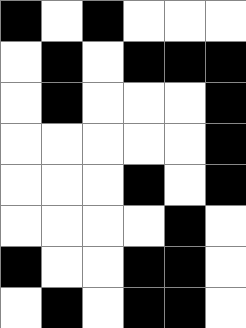[["black", "white", "black", "white", "white", "white"], ["white", "black", "white", "black", "black", "black"], ["white", "black", "white", "white", "white", "black"], ["white", "white", "white", "white", "white", "black"], ["white", "white", "white", "black", "white", "black"], ["white", "white", "white", "white", "black", "white"], ["black", "white", "white", "black", "black", "white"], ["white", "black", "white", "black", "black", "white"]]